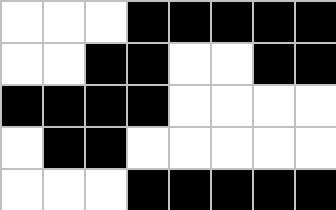[["white", "white", "white", "black", "black", "black", "black", "black"], ["white", "white", "black", "black", "white", "white", "black", "black"], ["black", "black", "black", "black", "white", "white", "white", "white"], ["white", "black", "black", "white", "white", "white", "white", "white"], ["white", "white", "white", "black", "black", "black", "black", "black"]]